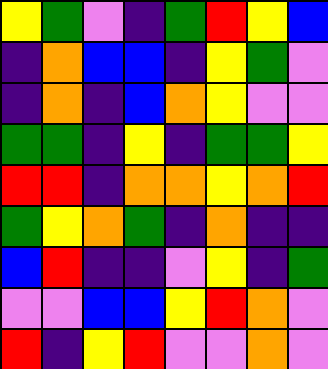[["yellow", "green", "violet", "indigo", "green", "red", "yellow", "blue"], ["indigo", "orange", "blue", "blue", "indigo", "yellow", "green", "violet"], ["indigo", "orange", "indigo", "blue", "orange", "yellow", "violet", "violet"], ["green", "green", "indigo", "yellow", "indigo", "green", "green", "yellow"], ["red", "red", "indigo", "orange", "orange", "yellow", "orange", "red"], ["green", "yellow", "orange", "green", "indigo", "orange", "indigo", "indigo"], ["blue", "red", "indigo", "indigo", "violet", "yellow", "indigo", "green"], ["violet", "violet", "blue", "blue", "yellow", "red", "orange", "violet"], ["red", "indigo", "yellow", "red", "violet", "violet", "orange", "violet"]]